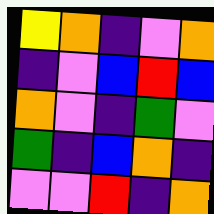[["yellow", "orange", "indigo", "violet", "orange"], ["indigo", "violet", "blue", "red", "blue"], ["orange", "violet", "indigo", "green", "violet"], ["green", "indigo", "blue", "orange", "indigo"], ["violet", "violet", "red", "indigo", "orange"]]